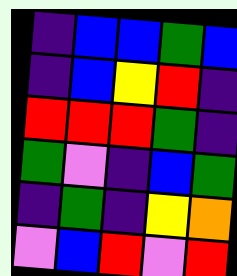[["indigo", "blue", "blue", "green", "blue"], ["indigo", "blue", "yellow", "red", "indigo"], ["red", "red", "red", "green", "indigo"], ["green", "violet", "indigo", "blue", "green"], ["indigo", "green", "indigo", "yellow", "orange"], ["violet", "blue", "red", "violet", "red"]]